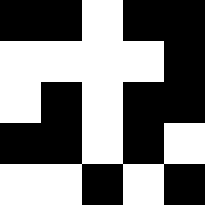[["black", "black", "white", "black", "black"], ["white", "white", "white", "white", "black"], ["white", "black", "white", "black", "black"], ["black", "black", "white", "black", "white"], ["white", "white", "black", "white", "black"]]